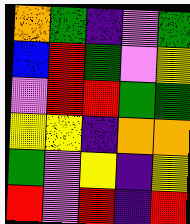[["orange", "green", "indigo", "violet", "green"], ["blue", "red", "green", "violet", "yellow"], ["violet", "red", "red", "green", "green"], ["yellow", "yellow", "indigo", "orange", "orange"], ["green", "violet", "yellow", "indigo", "yellow"], ["red", "violet", "red", "indigo", "red"]]